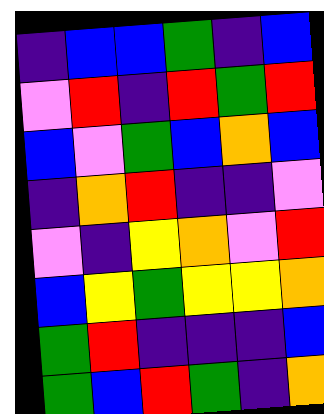[["indigo", "blue", "blue", "green", "indigo", "blue"], ["violet", "red", "indigo", "red", "green", "red"], ["blue", "violet", "green", "blue", "orange", "blue"], ["indigo", "orange", "red", "indigo", "indigo", "violet"], ["violet", "indigo", "yellow", "orange", "violet", "red"], ["blue", "yellow", "green", "yellow", "yellow", "orange"], ["green", "red", "indigo", "indigo", "indigo", "blue"], ["green", "blue", "red", "green", "indigo", "orange"]]